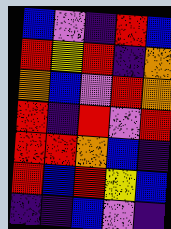[["blue", "violet", "indigo", "red", "blue"], ["red", "yellow", "red", "indigo", "orange"], ["orange", "blue", "violet", "red", "orange"], ["red", "indigo", "red", "violet", "red"], ["red", "red", "orange", "blue", "indigo"], ["red", "blue", "red", "yellow", "blue"], ["indigo", "indigo", "blue", "violet", "indigo"]]